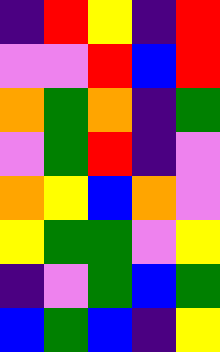[["indigo", "red", "yellow", "indigo", "red"], ["violet", "violet", "red", "blue", "red"], ["orange", "green", "orange", "indigo", "green"], ["violet", "green", "red", "indigo", "violet"], ["orange", "yellow", "blue", "orange", "violet"], ["yellow", "green", "green", "violet", "yellow"], ["indigo", "violet", "green", "blue", "green"], ["blue", "green", "blue", "indigo", "yellow"]]